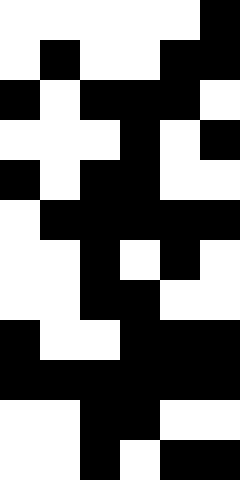[["white", "white", "white", "white", "white", "black"], ["white", "black", "white", "white", "black", "black"], ["black", "white", "black", "black", "black", "white"], ["white", "white", "white", "black", "white", "black"], ["black", "white", "black", "black", "white", "white"], ["white", "black", "black", "black", "black", "black"], ["white", "white", "black", "white", "black", "white"], ["white", "white", "black", "black", "white", "white"], ["black", "white", "white", "black", "black", "black"], ["black", "black", "black", "black", "black", "black"], ["white", "white", "black", "black", "white", "white"], ["white", "white", "black", "white", "black", "black"]]